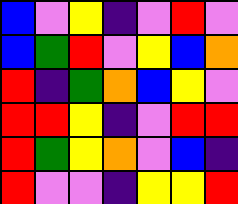[["blue", "violet", "yellow", "indigo", "violet", "red", "violet"], ["blue", "green", "red", "violet", "yellow", "blue", "orange"], ["red", "indigo", "green", "orange", "blue", "yellow", "violet"], ["red", "red", "yellow", "indigo", "violet", "red", "red"], ["red", "green", "yellow", "orange", "violet", "blue", "indigo"], ["red", "violet", "violet", "indigo", "yellow", "yellow", "red"]]